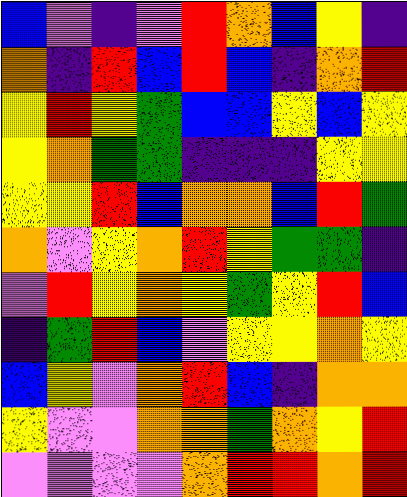[["blue", "violet", "indigo", "violet", "red", "orange", "blue", "yellow", "indigo"], ["orange", "indigo", "red", "blue", "red", "blue", "indigo", "orange", "red"], ["yellow", "red", "yellow", "green", "blue", "blue", "yellow", "blue", "yellow"], ["yellow", "orange", "green", "green", "indigo", "indigo", "indigo", "yellow", "yellow"], ["yellow", "yellow", "red", "blue", "orange", "orange", "blue", "red", "green"], ["orange", "violet", "yellow", "orange", "red", "yellow", "green", "green", "indigo"], ["violet", "red", "yellow", "orange", "yellow", "green", "yellow", "red", "blue"], ["indigo", "green", "red", "blue", "violet", "yellow", "yellow", "orange", "yellow"], ["blue", "yellow", "violet", "orange", "red", "blue", "indigo", "orange", "orange"], ["yellow", "violet", "violet", "orange", "orange", "green", "orange", "yellow", "red"], ["violet", "violet", "violet", "violet", "orange", "red", "red", "orange", "red"]]